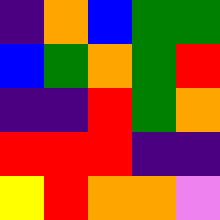[["indigo", "orange", "blue", "green", "green"], ["blue", "green", "orange", "green", "red"], ["indigo", "indigo", "red", "green", "orange"], ["red", "red", "red", "indigo", "indigo"], ["yellow", "red", "orange", "orange", "violet"]]